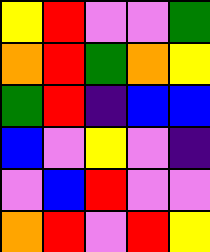[["yellow", "red", "violet", "violet", "green"], ["orange", "red", "green", "orange", "yellow"], ["green", "red", "indigo", "blue", "blue"], ["blue", "violet", "yellow", "violet", "indigo"], ["violet", "blue", "red", "violet", "violet"], ["orange", "red", "violet", "red", "yellow"]]